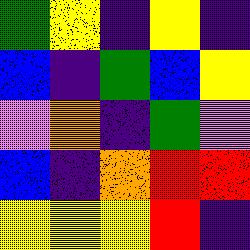[["green", "yellow", "indigo", "yellow", "indigo"], ["blue", "indigo", "green", "blue", "yellow"], ["violet", "orange", "indigo", "green", "violet"], ["blue", "indigo", "orange", "red", "red"], ["yellow", "yellow", "yellow", "red", "indigo"]]